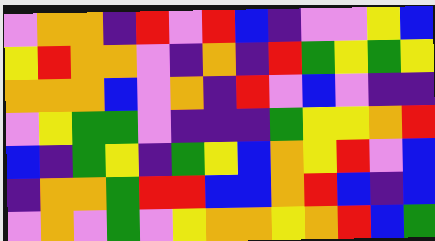[["violet", "orange", "orange", "indigo", "red", "violet", "red", "blue", "indigo", "violet", "violet", "yellow", "blue"], ["yellow", "red", "orange", "orange", "violet", "indigo", "orange", "indigo", "red", "green", "yellow", "green", "yellow"], ["orange", "orange", "orange", "blue", "violet", "orange", "indigo", "red", "violet", "blue", "violet", "indigo", "indigo"], ["violet", "yellow", "green", "green", "violet", "indigo", "indigo", "indigo", "green", "yellow", "yellow", "orange", "red"], ["blue", "indigo", "green", "yellow", "indigo", "green", "yellow", "blue", "orange", "yellow", "red", "violet", "blue"], ["indigo", "orange", "orange", "green", "red", "red", "blue", "blue", "orange", "red", "blue", "indigo", "blue"], ["violet", "orange", "violet", "green", "violet", "yellow", "orange", "orange", "yellow", "orange", "red", "blue", "green"]]